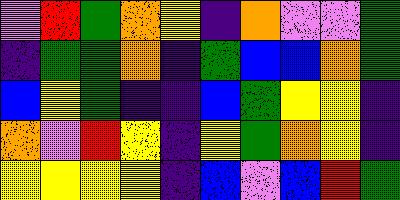[["violet", "red", "green", "orange", "yellow", "indigo", "orange", "violet", "violet", "green"], ["indigo", "green", "green", "orange", "indigo", "green", "blue", "blue", "orange", "green"], ["blue", "yellow", "green", "indigo", "indigo", "blue", "green", "yellow", "yellow", "indigo"], ["orange", "violet", "red", "yellow", "indigo", "yellow", "green", "orange", "yellow", "indigo"], ["yellow", "yellow", "yellow", "yellow", "indigo", "blue", "violet", "blue", "red", "green"]]